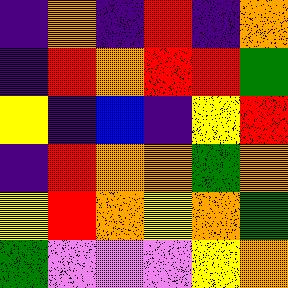[["indigo", "orange", "indigo", "red", "indigo", "orange"], ["indigo", "red", "orange", "red", "red", "green"], ["yellow", "indigo", "blue", "indigo", "yellow", "red"], ["indigo", "red", "orange", "orange", "green", "orange"], ["yellow", "red", "orange", "yellow", "orange", "green"], ["green", "violet", "violet", "violet", "yellow", "orange"]]